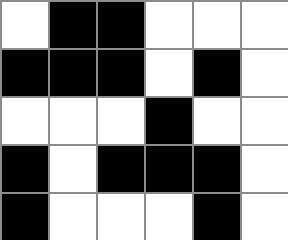[["white", "black", "black", "white", "white", "white"], ["black", "black", "black", "white", "black", "white"], ["white", "white", "white", "black", "white", "white"], ["black", "white", "black", "black", "black", "white"], ["black", "white", "white", "white", "black", "white"]]